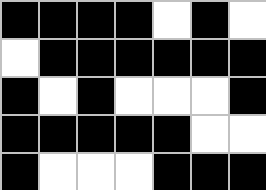[["black", "black", "black", "black", "white", "black", "white"], ["white", "black", "black", "black", "black", "black", "black"], ["black", "white", "black", "white", "white", "white", "black"], ["black", "black", "black", "black", "black", "white", "white"], ["black", "white", "white", "white", "black", "black", "black"]]